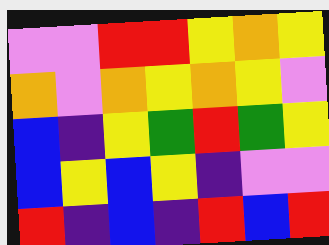[["violet", "violet", "red", "red", "yellow", "orange", "yellow"], ["orange", "violet", "orange", "yellow", "orange", "yellow", "violet"], ["blue", "indigo", "yellow", "green", "red", "green", "yellow"], ["blue", "yellow", "blue", "yellow", "indigo", "violet", "violet"], ["red", "indigo", "blue", "indigo", "red", "blue", "red"]]